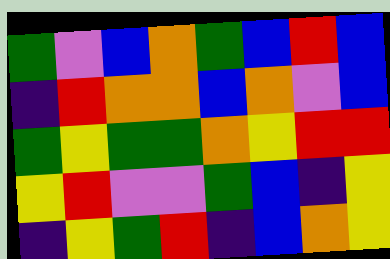[["green", "violet", "blue", "orange", "green", "blue", "red", "blue"], ["indigo", "red", "orange", "orange", "blue", "orange", "violet", "blue"], ["green", "yellow", "green", "green", "orange", "yellow", "red", "red"], ["yellow", "red", "violet", "violet", "green", "blue", "indigo", "yellow"], ["indigo", "yellow", "green", "red", "indigo", "blue", "orange", "yellow"]]